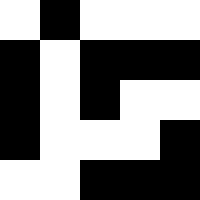[["white", "black", "white", "white", "white"], ["black", "white", "black", "black", "black"], ["black", "white", "black", "white", "white"], ["black", "white", "white", "white", "black"], ["white", "white", "black", "black", "black"]]